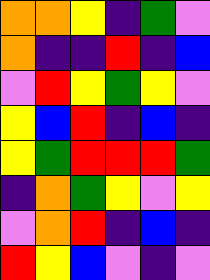[["orange", "orange", "yellow", "indigo", "green", "violet"], ["orange", "indigo", "indigo", "red", "indigo", "blue"], ["violet", "red", "yellow", "green", "yellow", "violet"], ["yellow", "blue", "red", "indigo", "blue", "indigo"], ["yellow", "green", "red", "red", "red", "green"], ["indigo", "orange", "green", "yellow", "violet", "yellow"], ["violet", "orange", "red", "indigo", "blue", "indigo"], ["red", "yellow", "blue", "violet", "indigo", "violet"]]